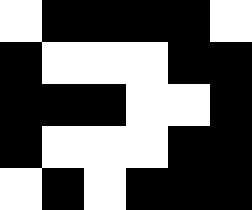[["white", "black", "black", "black", "black", "white"], ["black", "white", "white", "white", "black", "black"], ["black", "black", "black", "white", "white", "black"], ["black", "white", "white", "white", "black", "black"], ["white", "black", "white", "black", "black", "black"]]